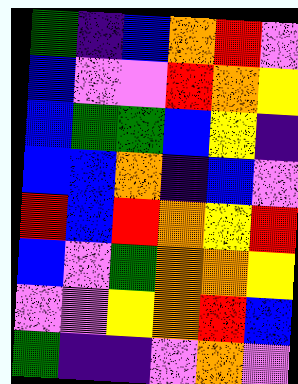[["green", "indigo", "blue", "orange", "red", "violet"], ["blue", "violet", "violet", "red", "orange", "yellow"], ["blue", "green", "green", "blue", "yellow", "indigo"], ["blue", "blue", "orange", "indigo", "blue", "violet"], ["red", "blue", "red", "orange", "yellow", "red"], ["blue", "violet", "green", "orange", "orange", "yellow"], ["violet", "violet", "yellow", "orange", "red", "blue"], ["green", "indigo", "indigo", "violet", "orange", "violet"]]